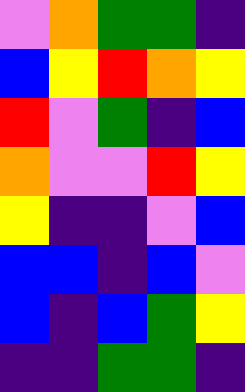[["violet", "orange", "green", "green", "indigo"], ["blue", "yellow", "red", "orange", "yellow"], ["red", "violet", "green", "indigo", "blue"], ["orange", "violet", "violet", "red", "yellow"], ["yellow", "indigo", "indigo", "violet", "blue"], ["blue", "blue", "indigo", "blue", "violet"], ["blue", "indigo", "blue", "green", "yellow"], ["indigo", "indigo", "green", "green", "indigo"]]